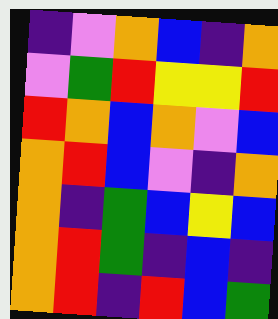[["indigo", "violet", "orange", "blue", "indigo", "orange"], ["violet", "green", "red", "yellow", "yellow", "red"], ["red", "orange", "blue", "orange", "violet", "blue"], ["orange", "red", "blue", "violet", "indigo", "orange"], ["orange", "indigo", "green", "blue", "yellow", "blue"], ["orange", "red", "green", "indigo", "blue", "indigo"], ["orange", "red", "indigo", "red", "blue", "green"]]